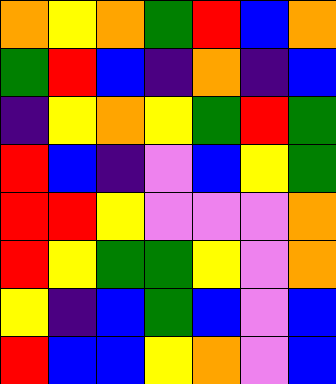[["orange", "yellow", "orange", "green", "red", "blue", "orange"], ["green", "red", "blue", "indigo", "orange", "indigo", "blue"], ["indigo", "yellow", "orange", "yellow", "green", "red", "green"], ["red", "blue", "indigo", "violet", "blue", "yellow", "green"], ["red", "red", "yellow", "violet", "violet", "violet", "orange"], ["red", "yellow", "green", "green", "yellow", "violet", "orange"], ["yellow", "indigo", "blue", "green", "blue", "violet", "blue"], ["red", "blue", "blue", "yellow", "orange", "violet", "blue"]]